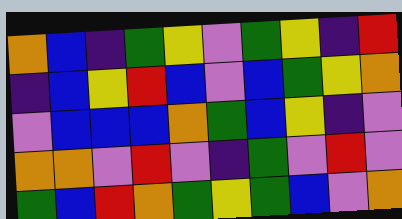[["orange", "blue", "indigo", "green", "yellow", "violet", "green", "yellow", "indigo", "red"], ["indigo", "blue", "yellow", "red", "blue", "violet", "blue", "green", "yellow", "orange"], ["violet", "blue", "blue", "blue", "orange", "green", "blue", "yellow", "indigo", "violet"], ["orange", "orange", "violet", "red", "violet", "indigo", "green", "violet", "red", "violet"], ["green", "blue", "red", "orange", "green", "yellow", "green", "blue", "violet", "orange"]]